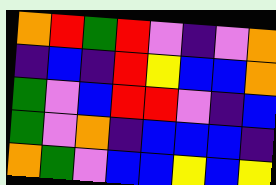[["orange", "red", "green", "red", "violet", "indigo", "violet", "orange"], ["indigo", "blue", "indigo", "red", "yellow", "blue", "blue", "orange"], ["green", "violet", "blue", "red", "red", "violet", "indigo", "blue"], ["green", "violet", "orange", "indigo", "blue", "blue", "blue", "indigo"], ["orange", "green", "violet", "blue", "blue", "yellow", "blue", "yellow"]]